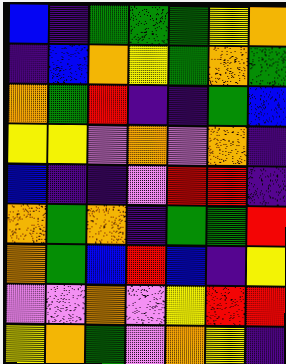[["blue", "indigo", "green", "green", "green", "yellow", "orange"], ["indigo", "blue", "orange", "yellow", "green", "orange", "green"], ["orange", "green", "red", "indigo", "indigo", "green", "blue"], ["yellow", "yellow", "violet", "orange", "violet", "orange", "indigo"], ["blue", "indigo", "indigo", "violet", "red", "red", "indigo"], ["orange", "green", "orange", "indigo", "green", "green", "red"], ["orange", "green", "blue", "red", "blue", "indigo", "yellow"], ["violet", "violet", "orange", "violet", "yellow", "red", "red"], ["yellow", "orange", "green", "violet", "orange", "yellow", "indigo"]]